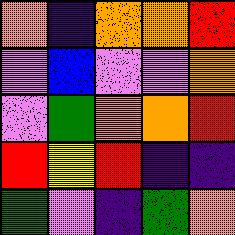[["orange", "indigo", "orange", "orange", "red"], ["violet", "blue", "violet", "violet", "orange"], ["violet", "green", "orange", "orange", "red"], ["red", "yellow", "red", "indigo", "indigo"], ["green", "violet", "indigo", "green", "orange"]]